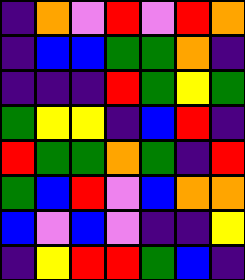[["indigo", "orange", "violet", "red", "violet", "red", "orange"], ["indigo", "blue", "blue", "green", "green", "orange", "indigo"], ["indigo", "indigo", "indigo", "red", "green", "yellow", "green"], ["green", "yellow", "yellow", "indigo", "blue", "red", "indigo"], ["red", "green", "green", "orange", "green", "indigo", "red"], ["green", "blue", "red", "violet", "blue", "orange", "orange"], ["blue", "violet", "blue", "violet", "indigo", "indigo", "yellow"], ["indigo", "yellow", "red", "red", "green", "blue", "indigo"]]